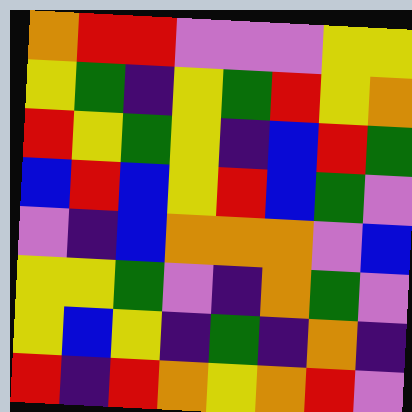[["orange", "red", "red", "violet", "violet", "violet", "yellow", "yellow"], ["yellow", "green", "indigo", "yellow", "green", "red", "yellow", "orange"], ["red", "yellow", "green", "yellow", "indigo", "blue", "red", "green"], ["blue", "red", "blue", "yellow", "red", "blue", "green", "violet"], ["violet", "indigo", "blue", "orange", "orange", "orange", "violet", "blue"], ["yellow", "yellow", "green", "violet", "indigo", "orange", "green", "violet"], ["yellow", "blue", "yellow", "indigo", "green", "indigo", "orange", "indigo"], ["red", "indigo", "red", "orange", "yellow", "orange", "red", "violet"]]